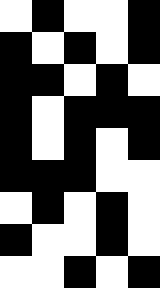[["white", "black", "white", "white", "black"], ["black", "white", "black", "white", "black"], ["black", "black", "white", "black", "white"], ["black", "white", "black", "black", "black"], ["black", "white", "black", "white", "black"], ["black", "black", "black", "white", "white"], ["white", "black", "white", "black", "white"], ["black", "white", "white", "black", "white"], ["white", "white", "black", "white", "black"]]